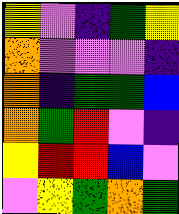[["yellow", "violet", "indigo", "green", "yellow"], ["orange", "violet", "violet", "violet", "indigo"], ["orange", "indigo", "green", "green", "blue"], ["orange", "green", "red", "violet", "indigo"], ["yellow", "red", "red", "blue", "violet"], ["violet", "yellow", "green", "orange", "green"]]